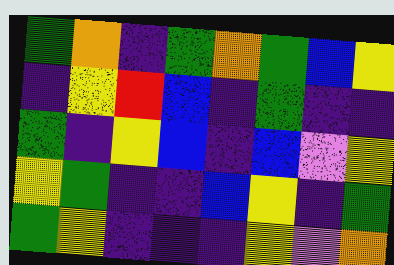[["green", "orange", "indigo", "green", "orange", "green", "blue", "yellow"], ["indigo", "yellow", "red", "blue", "indigo", "green", "indigo", "indigo"], ["green", "indigo", "yellow", "blue", "indigo", "blue", "violet", "yellow"], ["yellow", "green", "indigo", "indigo", "blue", "yellow", "indigo", "green"], ["green", "yellow", "indigo", "indigo", "indigo", "yellow", "violet", "orange"]]